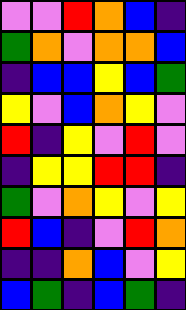[["violet", "violet", "red", "orange", "blue", "indigo"], ["green", "orange", "violet", "orange", "orange", "blue"], ["indigo", "blue", "blue", "yellow", "blue", "green"], ["yellow", "violet", "blue", "orange", "yellow", "violet"], ["red", "indigo", "yellow", "violet", "red", "violet"], ["indigo", "yellow", "yellow", "red", "red", "indigo"], ["green", "violet", "orange", "yellow", "violet", "yellow"], ["red", "blue", "indigo", "violet", "red", "orange"], ["indigo", "indigo", "orange", "blue", "violet", "yellow"], ["blue", "green", "indigo", "blue", "green", "indigo"]]